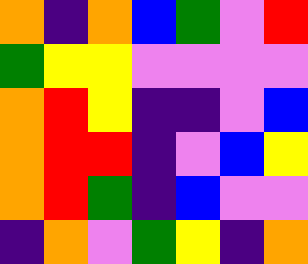[["orange", "indigo", "orange", "blue", "green", "violet", "red"], ["green", "yellow", "yellow", "violet", "violet", "violet", "violet"], ["orange", "red", "yellow", "indigo", "indigo", "violet", "blue"], ["orange", "red", "red", "indigo", "violet", "blue", "yellow"], ["orange", "red", "green", "indigo", "blue", "violet", "violet"], ["indigo", "orange", "violet", "green", "yellow", "indigo", "orange"]]